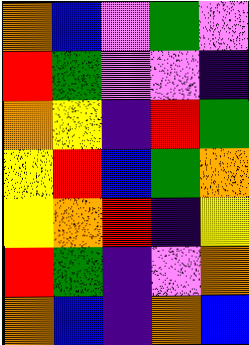[["orange", "blue", "violet", "green", "violet"], ["red", "green", "violet", "violet", "indigo"], ["orange", "yellow", "indigo", "red", "green"], ["yellow", "red", "blue", "green", "orange"], ["yellow", "orange", "red", "indigo", "yellow"], ["red", "green", "indigo", "violet", "orange"], ["orange", "blue", "indigo", "orange", "blue"]]